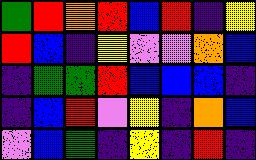[["green", "red", "orange", "red", "blue", "red", "indigo", "yellow"], ["red", "blue", "indigo", "yellow", "violet", "violet", "orange", "blue"], ["indigo", "green", "green", "red", "blue", "blue", "blue", "indigo"], ["indigo", "blue", "red", "violet", "yellow", "indigo", "orange", "blue"], ["violet", "blue", "green", "indigo", "yellow", "indigo", "red", "indigo"]]